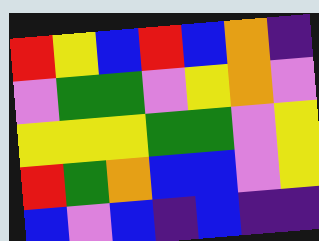[["red", "yellow", "blue", "red", "blue", "orange", "indigo"], ["violet", "green", "green", "violet", "yellow", "orange", "violet"], ["yellow", "yellow", "yellow", "green", "green", "violet", "yellow"], ["red", "green", "orange", "blue", "blue", "violet", "yellow"], ["blue", "violet", "blue", "indigo", "blue", "indigo", "indigo"]]